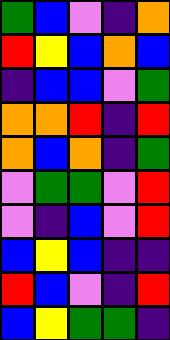[["green", "blue", "violet", "indigo", "orange"], ["red", "yellow", "blue", "orange", "blue"], ["indigo", "blue", "blue", "violet", "green"], ["orange", "orange", "red", "indigo", "red"], ["orange", "blue", "orange", "indigo", "green"], ["violet", "green", "green", "violet", "red"], ["violet", "indigo", "blue", "violet", "red"], ["blue", "yellow", "blue", "indigo", "indigo"], ["red", "blue", "violet", "indigo", "red"], ["blue", "yellow", "green", "green", "indigo"]]